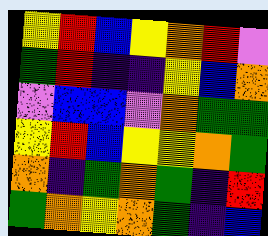[["yellow", "red", "blue", "yellow", "orange", "red", "violet"], ["green", "red", "indigo", "indigo", "yellow", "blue", "orange"], ["violet", "blue", "blue", "violet", "orange", "green", "green"], ["yellow", "red", "blue", "yellow", "yellow", "orange", "green"], ["orange", "indigo", "green", "orange", "green", "indigo", "red"], ["green", "orange", "yellow", "orange", "green", "indigo", "blue"]]